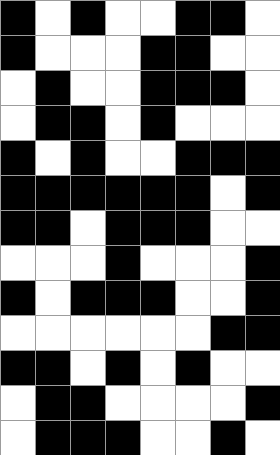[["black", "white", "black", "white", "white", "black", "black", "white"], ["black", "white", "white", "white", "black", "black", "white", "white"], ["white", "black", "white", "white", "black", "black", "black", "white"], ["white", "black", "black", "white", "black", "white", "white", "white"], ["black", "white", "black", "white", "white", "black", "black", "black"], ["black", "black", "black", "black", "black", "black", "white", "black"], ["black", "black", "white", "black", "black", "black", "white", "white"], ["white", "white", "white", "black", "white", "white", "white", "black"], ["black", "white", "black", "black", "black", "white", "white", "black"], ["white", "white", "white", "white", "white", "white", "black", "black"], ["black", "black", "white", "black", "white", "black", "white", "white"], ["white", "black", "black", "white", "white", "white", "white", "black"], ["white", "black", "black", "black", "white", "white", "black", "white"]]